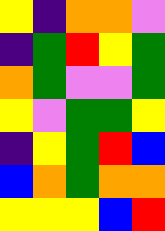[["yellow", "indigo", "orange", "orange", "violet"], ["indigo", "green", "red", "yellow", "green"], ["orange", "green", "violet", "violet", "green"], ["yellow", "violet", "green", "green", "yellow"], ["indigo", "yellow", "green", "red", "blue"], ["blue", "orange", "green", "orange", "orange"], ["yellow", "yellow", "yellow", "blue", "red"]]